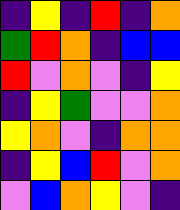[["indigo", "yellow", "indigo", "red", "indigo", "orange"], ["green", "red", "orange", "indigo", "blue", "blue"], ["red", "violet", "orange", "violet", "indigo", "yellow"], ["indigo", "yellow", "green", "violet", "violet", "orange"], ["yellow", "orange", "violet", "indigo", "orange", "orange"], ["indigo", "yellow", "blue", "red", "violet", "orange"], ["violet", "blue", "orange", "yellow", "violet", "indigo"]]